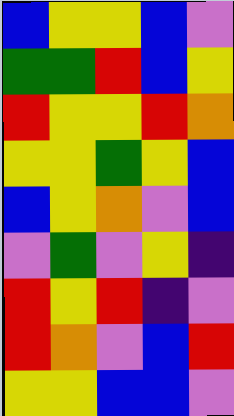[["blue", "yellow", "yellow", "blue", "violet"], ["green", "green", "red", "blue", "yellow"], ["red", "yellow", "yellow", "red", "orange"], ["yellow", "yellow", "green", "yellow", "blue"], ["blue", "yellow", "orange", "violet", "blue"], ["violet", "green", "violet", "yellow", "indigo"], ["red", "yellow", "red", "indigo", "violet"], ["red", "orange", "violet", "blue", "red"], ["yellow", "yellow", "blue", "blue", "violet"]]